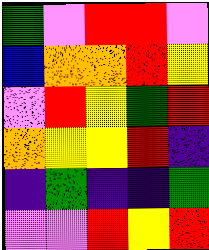[["green", "violet", "red", "red", "violet"], ["blue", "orange", "orange", "red", "yellow"], ["violet", "red", "yellow", "green", "red"], ["orange", "yellow", "yellow", "red", "indigo"], ["indigo", "green", "indigo", "indigo", "green"], ["violet", "violet", "red", "yellow", "red"]]